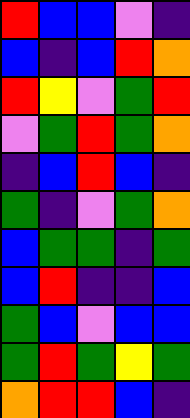[["red", "blue", "blue", "violet", "indigo"], ["blue", "indigo", "blue", "red", "orange"], ["red", "yellow", "violet", "green", "red"], ["violet", "green", "red", "green", "orange"], ["indigo", "blue", "red", "blue", "indigo"], ["green", "indigo", "violet", "green", "orange"], ["blue", "green", "green", "indigo", "green"], ["blue", "red", "indigo", "indigo", "blue"], ["green", "blue", "violet", "blue", "blue"], ["green", "red", "green", "yellow", "green"], ["orange", "red", "red", "blue", "indigo"]]